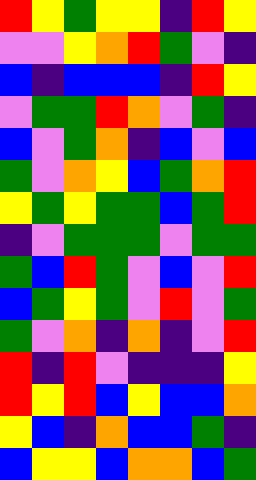[["red", "yellow", "green", "yellow", "yellow", "indigo", "red", "yellow"], ["violet", "violet", "yellow", "orange", "red", "green", "violet", "indigo"], ["blue", "indigo", "blue", "blue", "blue", "indigo", "red", "yellow"], ["violet", "green", "green", "red", "orange", "violet", "green", "indigo"], ["blue", "violet", "green", "orange", "indigo", "blue", "violet", "blue"], ["green", "violet", "orange", "yellow", "blue", "green", "orange", "red"], ["yellow", "green", "yellow", "green", "green", "blue", "green", "red"], ["indigo", "violet", "green", "green", "green", "violet", "green", "green"], ["green", "blue", "red", "green", "violet", "blue", "violet", "red"], ["blue", "green", "yellow", "green", "violet", "red", "violet", "green"], ["green", "violet", "orange", "indigo", "orange", "indigo", "violet", "red"], ["red", "indigo", "red", "violet", "indigo", "indigo", "indigo", "yellow"], ["red", "yellow", "red", "blue", "yellow", "blue", "blue", "orange"], ["yellow", "blue", "indigo", "orange", "blue", "blue", "green", "indigo"], ["blue", "yellow", "yellow", "blue", "orange", "orange", "blue", "green"]]